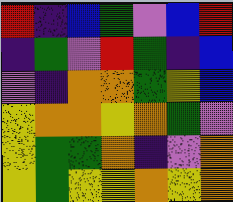[["red", "indigo", "blue", "green", "violet", "blue", "red"], ["indigo", "green", "violet", "red", "green", "indigo", "blue"], ["violet", "indigo", "orange", "orange", "green", "yellow", "blue"], ["yellow", "orange", "orange", "yellow", "orange", "green", "violet"], ["yellow", "green", "green", "orange", "indigo", "violet", "orange"], ["yellow", "green", "yellow", "yellow", "orange", "yellow", "orange"]]